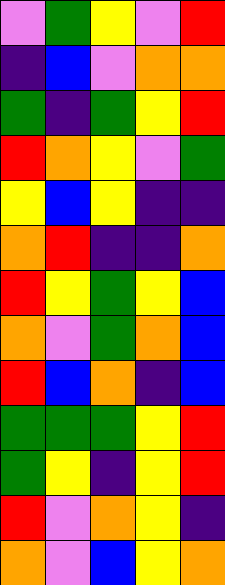[["violet", "green", "yellow", "violet", "red"], ["indigo", "blue", "violet", "orange", "orange"], ["green", "indigo", "green", "yellow", "red"], ["red", "orange", "yellow", "violet", "green"], ["yellow", "blue", "yellow", "indigo", "indigo"], ["orange", "red", "indigo", "indigo", "orange"], ["red", "yellow", "green", "yellow", "blue"], ["orange", "violet", "green", "orange", "blue"], ["red", "blue", "orange", "indigo", "blue"], ["green", "green", "green", "yellow", "red"], ["green", "yellow", "indigo", "yellow", "red"], ["red", "violet", "orange", "yellow", "indigo"], ["orange", "violet", "blue", "yellow", "orange"]]